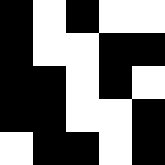[["black", "white", "black", "white", "white"], ["black", "white", "white", "black", "black"], ["black", "black", "white", "black", "white"], ["black", "black", "white", "white", "black"], ["white", "black", "black", "white", "black"]]